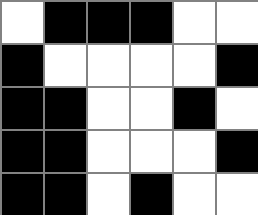[["white", "black", "black", "black", "white", "white"], ["black", "white", "white", "white", "white", "black"], ["black", "black", "white", "white", "black", "white"], ["black", "black", "white", "white", "white", "black"], ["black", "black", "white", "black", "white", "white"]]